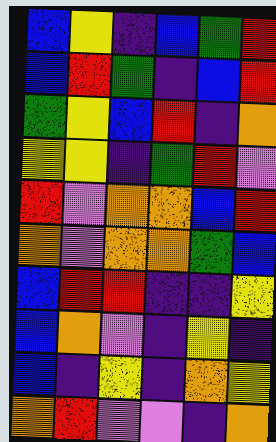[["blue", "yellow", "indigo", "blue", "green", "red"], ["blue", "red", "green", "indigo", "blue", "red"], ["green", "yellow", "blue", "red", "indigo", "orange"], ["yellow", "yellow", "indigo", "green", "red", "violet"], ["red", "violet", "orange", "orange", "blue", "red"], ["orange", "violet", "orange", "orange", "green", "blue"], ["blue", "red", "red", "indigo", "indigo", "yellow"], ["blue", "orange", "violet", "indigo", "yellow", "indigo"], ["blue", "indigo", "yellow", "indigo", "orange", "yellow"], ["orange", "red", "violet", "violet", "indigo", "orange"]]